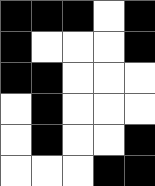[["black", "black", "black", "white", "black"], ["black", "white", "white", "white", "black"], ["black", "black", "white", "white", "white"], ["white", "black", "white", "white", "white"], ["white", "black", "white", "white", "black"], ["white", "white", "white", "black", "black"]]